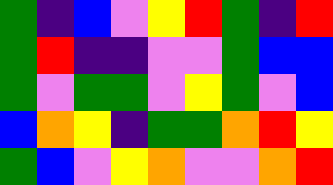[["green", "indigo", "blue", "violet", "yellow", "red", "green", "indigo", "red"], ["green", "red", "indigo", "indigo", "violet", "violet", "green", "blue", "blue"], ["green", "violet", "green", "green", "violet", "yellow", "green", "violet", "blue"], ["blue", "orange", "yellow", "indigo", "green", "green", "orange", "red", "yellow"], ["green", "blue", "violet", "yellow", "orange", "violet", "violet", "orange", "red"]]